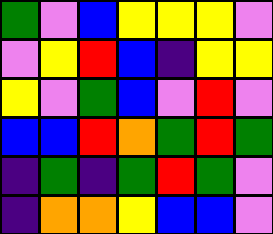[["green", "violet", "blue", "yellow", "yellow", "yellow", "violet"], ["violet", "yellow", "red", "blue", "indigo", "yellow", "yellow"], ["yellow", "violet", "green", "blue", "violet", "red", "violet"], ["blue", "blue", "red", "orange", "green", "red", "green"], ["indigo", "green", "indigo", "green", "red", "green", "violet"], ["indigo", "orange", "orange", "yellow", "blue", "blue", "violet"]]